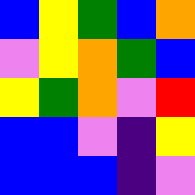[["blue", "yellow", "green", "blue", "orange"], ["violet", "yellow", "orange", "green", "blue"], ["yellow", "green", "orange", "violet", "red"], ["blue", "blue", "violet", "indigo", "yellow"], ["blue", "blue", "blue", "indigo", "violet"]]